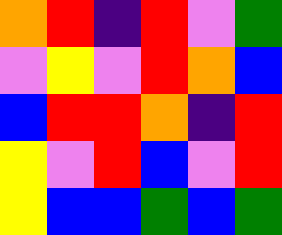[["orange", "red", "indigo", "red", "violet", "green"], ["violet", "yellow", "violet", "red", "orange", "blue"], ["blue", "red", "red", "orange", "indigo", "red"], ["yellow", "violet", "red", "blue", "violet", "red"], ["yellow", "blue", "blue", "green", "blue", "green"]]